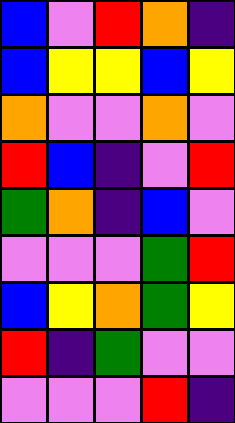[["blue", "violet", "red", "orange", "indigo"], ["blue", "yellow", "yellow", "blue", "yellow"], ["orange", "violet", "violet", "orange", "violet"], ["red", "blue", "indigo", "violet", "red"], ["green", "orange", "indigo", "blue", "violet"], ["violet", "violet", "violet", "green", "red"], ["blue", "yellow", "orange", "green", "yellow"], ["red", "indigo", "green", "violet", "violet"], ["violet", "violet", "violet", "red", "indigo"]]